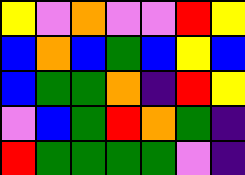[["yellow", "violet", "orange", "violet", "violet", "red", "yellow"], ["blue", "orange", "blue", "green", "blue", "yellow", "blue"], ["blue", "green", "green", "orange", "indigo", "red", "yellow"], ["violet", "blue", "green", "red", "orange", "green", "indigo"], ["red", "green", "green", "green", "green", "violet", "indigo"]]